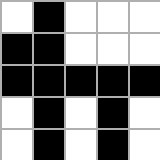[["white", "black", "white", "white", "white"], ["black", "black", "white", "white", "white"], ["black", "black", "black", "black", "black"], ["white", "black", "white", "black", "white"], ["white", "black", "white", "black", "white"]]